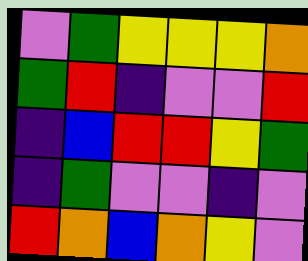[["violet", "green", "yellow", "yellow", "yellow", "orange"], ["green", "red", "indigo", "violet", "violet", "red"], ["indigo", "blue", "red", "red", "yellow", "green"], ["indigo", "green", "violet", "violet", "indigo", "violet"], ["red", "orange", "blue", "orange", "yellow", "violet"]]